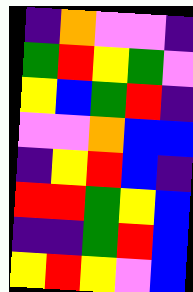[["indigo", "orange", "violet", "violet", "indigo"], ["green", "red", "yellow", "green", "violet"], ["yellow", "blue", "green", "red", "indigo"], ["violet", "violet", "orange", "blue", "blue"], ["indigo", "yellow", "red", "blue", "indigo"], ["red", "red", "green", "yellow", "blue"], ["indigo", "indigo", "green", "red", "blue"], ["yellow", "red", "yellow", "violet", "blue"]]